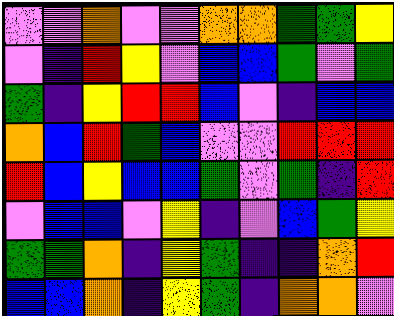[["violet", "violet", "orange", "violet", "violet", "orange", "orange", "green", "green", "yellow"], ["violet", "indigo", "red", "yellow", "violet", "blue", "blue", "green", "violet", "green"], ["green", "indigo", "yellow", "red", "red", "blue", "violet", "indigo", "blue", "blue"], ["orange", "blue", "red", "green", "blue", "violet", "violet", "red", "red", "red"], ["red", "blue", "yellow", "blue", "blue", "green", "violet", "green", "indigo", "red"], ["violet", "blue", "blue", "violet", "yellow", "indigo", "violet", "blue", "green", "yellow"], ["green", "green", "orange", "indigo", "yellow", "green", "indigo", "indigo", "orange", "red"], ["blue", "blue", "orange", "indigo", "yellow", "green", "indigo", "orange", "orange", "violet"]]